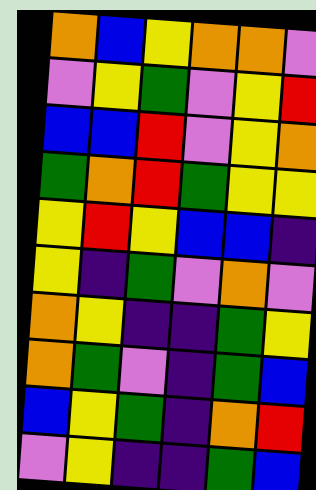[["orange", "blue", "yellow", "orange", "orange", "violet"], ["violet", "yellow", "green", "violet", "yellow", "red"], ["blue", "blue", "red", "violet", "yellow", "orange"], ["green", "orange", "red", "green", "yellow", "yellow"], ["yellow", "red", "yellow", "blue", "blue", "indigo"], ["yellow", "indigo", "green", "violet", "orange", "violet"], ["orange", "yellow", "indigo", "indigo", "green", "yellow"], ["orange", "green", "violet", "indigo", "green", "blue"], ["blue", "yellow", "green", "indigo", "orange", "red"], ["violet", "yellow", "indigo", "indigo", "green", "blue"]]